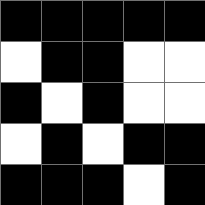[["black", "black", "black", "black", "black"], ["white", "black", "black", "white", "white"], ["black", "white", "black", "white", "white"], ["white", "black", "white", "black", "black"], ["black", "black", "black", "white", "black"]]